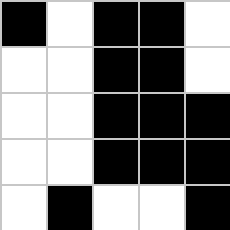[["black", "white", "black", "black", "white"], ["white", "white", "black", "black", "white"], ["white", "white", "black", "black", "black"], ["white", "white", "black", "black", "black"], ["white", "black", "white", "white", "black"]]